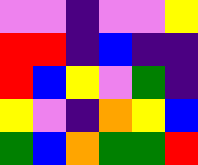[["violet", "violet", "indigo", "violet", "violet", "yellow"], ["red", "red", "indigo", "blue", "indigo", "indigo"], ["red", "blue", "yellow", "violet", "green", "indigo"], ["yellow", "violet", "indigo", "orange", "yellow", "blue"], ["green", "blue", "orange", "green", "green", "red"]]